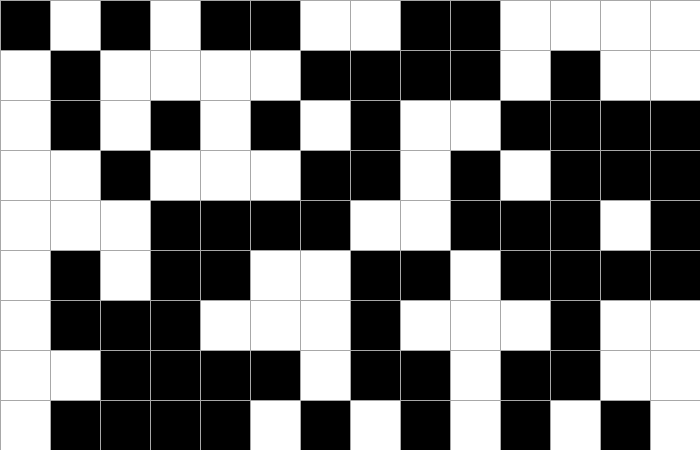[["black", "white", "black", "white", "black", "black", "white", "white", "black", "black", "white", "white", "white", "white"], ["white", "black", "white", "white", "white", "white", "black", "black", "black", "black", "white", "black", "white", "white"], ["white", "black", "white", "black", "white", "black", "white", "black", "white", "white", "black", "black", "black", "black"], ["white", "white", "black", "white", "white", "white", "black", "black", "white", "black", "white", "black", "black", "black"], ["white", "white", "white", "black", "black", "black", "black", "white", "white", "black", "black", "black", "white", "black"], ["white", "black", "white", "black", "black", "white", "white", "black", "black", "white", "black", "black", "black", "black"], ["white", "black", "black", "black", "white", "white", "white", "black", "white", "white", "white", "black", "white", "white"], ["white", "white", "black", "black", "black", "black", "white", "black", "black", "white", "black", "black", "white", "white"], ["white", "black", "black", "black", "black", "white", "black", "white", "black", "white", "black", "white", "black", "white"]]